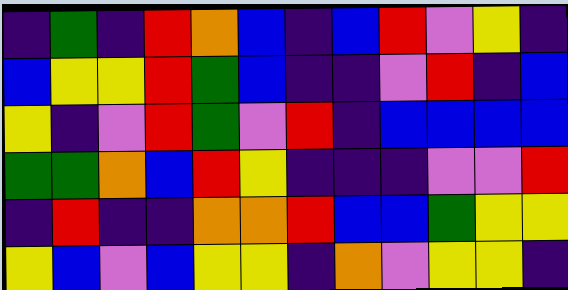[["indigo", "green", "indigo", "red", "orange", "blue", "indigo", "blue", "red", "violet", "yellow", "indigo"], ["blue", "yellow", "yellow", "red", "green", "blue", "indigo", "indigo", "violet", "red", "indigo", "blue"], ["yellow", "indigo", "violet", "red", "green", "violet", "red", "indigo", "blue", "blue", "blue", "blue"], ["green", "green", "orange", "blue", "red", "yellow", "indigo", "indigo", "indigo", "violet", "violet", "red"], ["indigo", "red", "indigo", "indigo", "orange", "orange", "red", "blue", "blue", "green", "yellow", "yellow"], ["yellow", "blue", "violet", "blue", "yellow", "yellow", "indigo", "orange", "violet", "yellow", "yellow", "indigo"]]